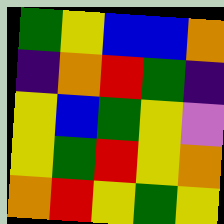[["green", "yellow", "blue", "blue", "orange"], ["indigo", "orange", "red", "green", "indigo"], ["yellow", "blue", "green", "yellow", "violet"], ["yellow", "green", "red", "yellow", "orange"], ["orange", "red", "yellow", "green", "yellow"]]